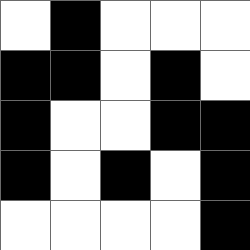[["white", "black", "white", "white", "white"], ["black", "black", "white", "black", "white"], ["black", "white", "white", "black", "black"], ["black", "white", "black", "white", "black"], ["white", "white", "white", "white", "black"]]